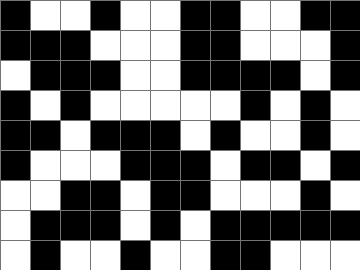[["black", "white", "white", "black", "white", "white", "black", "black", "white", "white", "black", "black"], ["black", "black", "black", "white", "white", "white", "black", "black", "white", "white", "white", "black"], ["white", "black", "black", "black", "white", "white", "black", "black", "black", "black", "white", "black"], ["black", "white", "black", "white", "white", "white", "white", "white", "black", "white", "black", "white"], ["black", "black", "white", "black", "black", "black", "white", "black", "white", "white", "black", "white"], ["black", "white", "white", "white", "black", "black", "black", "white", "black", "black", "white", "black"], ["white", "white", "black", "black", "white", "black", "black", "white", "white", "white", "black", "white"], ["white", "black", "black", "black", "white", "black", "white", "black", "black", "black", "black", "black"], ["white", "black", "white", "white", "black", "white", "white", "black", "black", "white", "white", "white"]]